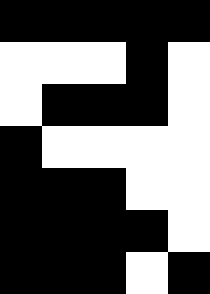[["black", "black", "black", "black", "black"], ["white", "white", "white", "black", "white"], ["white", "black", "black", "black", "white"], ["black", "white", "white", "white", "white"], ["black", "black", "black", "white", "white"], ["black", "black", "black", "black", "white"], ["black", "black", "black", "white", "black"]]